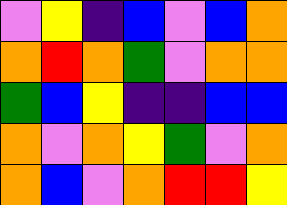[["violet", "yellow", "indigo", "blue", "violet", "blue", "orange"], ["orange", "red", "orange", "green", "violet", "orange", "orange"], ["green", "blue", "yellow", "indigo", "indigo", "blue", "blue"], ["orange", "violet", "orange", "yellow", "green", "violet", "orange"], ["orange", "blue", "violet", "orange", "red", "red", "yellow"]]